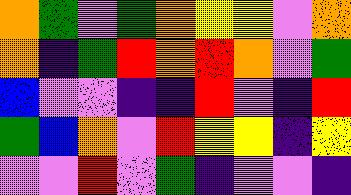[["orange", "green", "violet", "green", "orange", "yellow", "yellow", "violet", "orange"], ["orange", "indigo", "green", "red", "orange", "red", "orange", "violet", "green"], ["blue", "violet", "violet", "indigo", "indigo", "red", "violet", "indigo", "red"], ["green", "blue", "orange", "violet", "red", "yellow", "yellow", "indigo", "yellow"], ["violet", "violet", "red", "violet", "green", "indigo", "violet", "violet", "indigo"]]